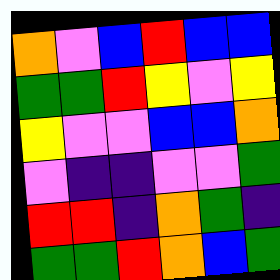[["orange", "violet", "blue", "red", "blue", "blue"], ["green", "green", "red", "yellow", "violet", "yellow"], ["yellow", "violet", "violet", "blue", "blue", "orange"], ["violet", "indigo", "indigo", "violet", "violet", "green"], ["red", "red", "indigo", "orange", "green", "indigo"], ["green", "green", "red", "orange", "blue", "green"]]